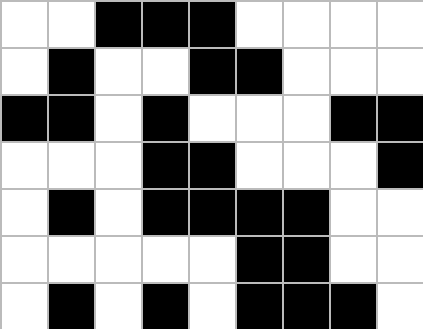[["white", "white", "black", "black", "black", "white", "white", "white", "white"], ["white", "black", "white", "white", "black", "black", "white", "white", "white"], ["black", "black", "white", "black", "white", "white", "white", "black", "black"], ["white", "white", "white", "black", "black", "white", "white", "white", "black"], ["white", "black", "white", "black", "black", "black", "black", "white", "white"], ["white", "white", "white", "white", "white", "black", "black", "white", "white"], ["white", "black", "white", "black", "white", "black", "black", "black", "white"]]